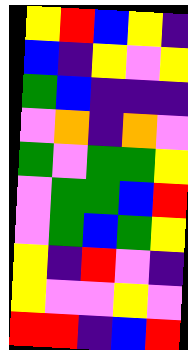[["yellow", "red", "blue", "yellow", "indigo"], ["blue", "indigo", "yellow", "violet", "yellow"], ["green", "blue", "indigo", "indigo", "indigo"], ["violet", "orange", "indigo", "orange", "violet"], ["green", "violet", "green", "green", "yellow"], ["violet", "green", "green", "blue", "red"], ["violet", "green", "blue", "green", "yellow"], ["yellow", "indigo", "red", "violet", "indigo"], ["yellow", "violet", "violet", "yellow", "violet"], ["red", "red", "indigo", "blue", "red"]]